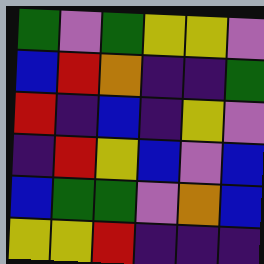[["green", "violet", "green", "yellow", "yellow", "violet"], ["blue", "red", "orange", "indigo", "indigo", "green"], ["red", "indigo", "blue", "indigo", "yellow", "violet"], ["indigo", "red", "yellow", "blue", "violet", "blue"], ["blue", "green", "green", "violet", "orange", "blue"], ["yellow", "yellow", "red", "indigo", "indigo", "indigo"]]